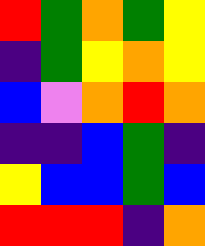[["red", "green", "orange", "green", "yellow"], ["indigo", "green", "yellow", "orange", "yellow"], ["blue", "violet", "orange", "red", "orange"], ["indigo", "indigo", "blue", "green", "indigo"], ["yellow", "blue", "blue", "green", "blue"], ["red", "red", "red", "indigo", "orange"]]